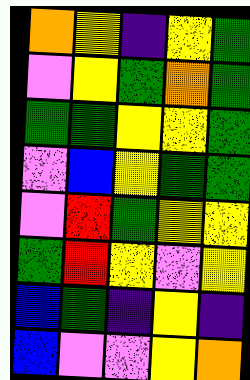[["orange", "yellow", "indigo", "yellow", "green"], ["violet", "yellow", "green", "orange", "green"], ["green", "green", "yellow", "yellow", "green"], ["violet", "blue", "yellow", "green", "green"], ["violet", "red", "green", "yellow", "yellow"], ["green", "red", "yellow", "violet", "yellow"], ["blue", "green", "indigo", "yellow", "indigo"], ["blue", "violet", "violet", "yellow", "orange"]]